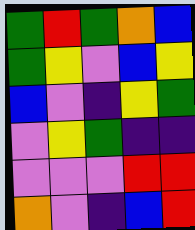[["green", "red", "green", "orange", "blue"], ["green", "yellow", "violet", "blue", "yellow"], ["blue", "violet", "indigo", "yellow", "green"], ["violet", "yellow", "green", "indigo", "indigo"], ["violet", "violet", "violet", "red", "red"], ["orange", "violet", "indigo", "blue", "red"]]